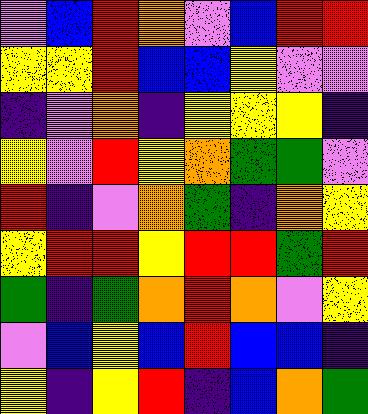[["violet", "blue", "red", "orange", "violet", "blue", "red", "red"], ["yellow", "yellow", "red", "blue", "blue", "yellow", "violet", "violet"], ["indigo", "violet", "orange", "indigo", "yellow", "yellow", "yellow", "indigo"], ["yellow", "violet", "red", "yellow", "orange", "green", "green", "violet"], ["red", "indigo", "violet", "orange", "green", "indigo", "orange", "yellow"], ["yellow", "red", "red", "yellow", "red", "red", "green", "red"], ["green", "indigo", "green", "orange", "red", "orange", "violet", "yellow"], ["violet", "blue", "yellow", "blue", "red", "blue", "blue", "indigo"], ["yellow", "indigo", "yellow", "red", "indigo", "blue", "orange", "green"]]